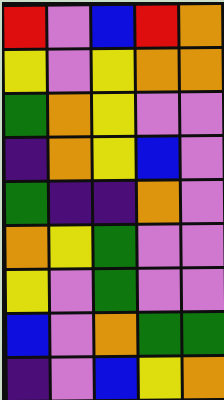[["red", "violet", "blue", "red", "orange"], ["yellow", "violet", "yellow", "orange", "orange"], ["green", "orange", "yellow", "violet", "violet"], ["indigo", "orange", "yellow", "blue", "violet"], ["green", "indigo", "indigo", "orange", "violet"], ["orange", "yellow", "green", "violet", "violet"], ["yellow", "violet", "green", "violet", "violet"], ["blue", "violet", "orange", "green", "green"], ["indigo", "violet", "blue", "yellow", "orange"]]